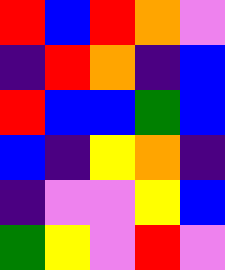[["red", "blue", "red", "orange", "violet"], ["indigo", "red", "orange", "indigo", "blue"], ["red", "blue", "blue", "green", "blue"], ["blue", "indigo", "yellow", "orange", "indigo"], ["indigo", "violet", "violet", "yellow", "blue"], ["green", "yellow", "violet", "red", "violet"]]